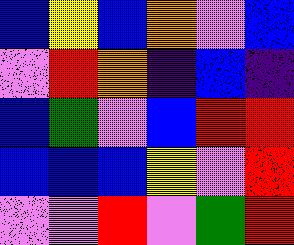[["blue", "yellow", "blue", "orange", "violet", "blue"], ["violet", "red", "orange", "indigo", "blue", "indigo"], ["blue", "green", "violet", "blue", "red", "red"], ["blue", "blue", "blue", "yellow", "violet", "red"], ["violet", "violet", "red", "violet", "green", "red"]]